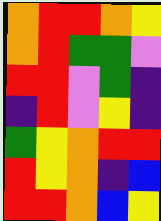[["orange", "red", "red", "orange", "yellow"], ["orange", "red", "green", "green", "violet"], ["red", "red", "violet", "green", "indigo"], ["indigo", "red", "violet", "yellow", "indigo"], ["green", "yellow", "orange", "red", "red"], ["red", "yellow", "orange", "indigo", "blue"], ["red", "red", "orange", "blue", "yellow"]]